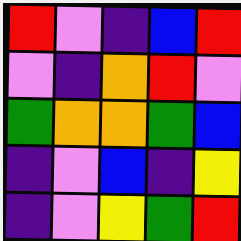[["red", "violet", "indigo", "blue", "red"], ["violet", "indigo", "orange", "red", "violet"], ["green", "orange", "orange", "green", "blue"], ["indigo", "violet", "blue", "indigo", "yellow"], ["indigo", "violet", "yellow", "green", "red"]]